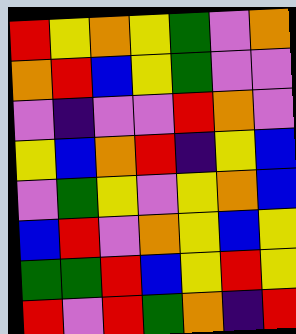[["red", "yellow", "orange", "yellow", "green", "violet", "orange"], ["orange", "red", "blue", "yellow", "green", "violet", "violet"], ["violet", "indigo", "violet", "violet", "red", "orange", "violet"], ["yellow", "blue", "orange", "red", "indigo", "yellow", "blue"], ["violet", "green", "yellow", "violet", "yellow", "orange", "blue"], ["blue", "red", "violet", "orange", "yellow", "blue", "yellow"], ["green", "green", "red", "blue", "yellow", "red", "yellow"], ["red", "violet", "red", "green", "orange", "indigo", "red"]]